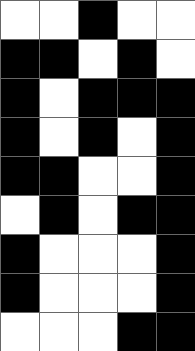[["white", "white", "black", "white", "white"], ["black", "black", "white", "black", "white"], ["black", "white", "black", "black", "black"], ["black", "white", "black", "white", "black"], ["black", "black", "white", "white", "black"], ["white", "black", "white", "black", "black"], ["black", "white", "white", "white", "black"], ["black", "white", "white", "white", "black"], ["white", "white", "white", "black", "black"]]